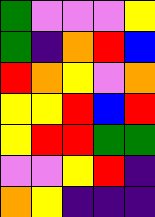[["green", "violet", "violet", "violet", "yellow"], ["green", "indigo", "orange", "red", "blue"], ["red", "orange", "yellow", "violet", "orange"], ["yellow", "yellow", "red", "blue", "red"], ["yellow", "red", "red", "green", "green"], ["violet", "violet", "yellow", "red", "indigo"], ["orange", "yellow", "indigo", "indigo", "indigo"]]